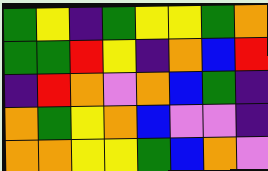[["green", "yellow", "indigo", "green", "yellow", "yellow", "green", "orange"], ["green", "green", "red", "yellow", "indigo", "orange", "blue", "red"], ["indigo", "red", "orange", "violet", "orange", "blue", "green", "indigo"], ["orange", "green", "yellow", "orange", "blue", "violet", "violet", "indigo"], ["orange", "orange", "yellow", "yellow", "green", "blue", "orange", "violet"]]